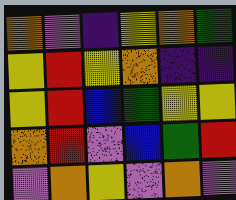[["orange", "violet", "indigo", "yellow", "orange", "green"], ["yellow", "red", "yellow", "orange", "indigo", "indigo"], ["yellow", "red", "blue", "green", "yellow", "yellow"], ["orange", "red", "violet", "blue", "green", "red"], ["violet", "orange", "yellow", "violet", "orange", "violet"]]